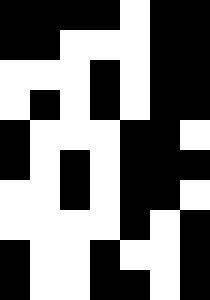[["black", "black", "black", "black", "white", "black", "black"], ["black", "black", "white", "white", "white", "black", "black"], ["white", "white", "white", "black", "white", "black", "black"], ["white", "black", "white", "black", "white", "black", "black"], ["black", "white", "white", "white", "black", "black", "white"], ["black", "white", "black", "white", "black", "black", "black"], ["white", "white", "black", "white", "black", "black", "white"], ["white", "white", "white", "white", "black", "white", "black"], ["black", "white", "white", "black", "white", "white", "black"], ["black", "white", "white", "black", "black", "white", "black"]]